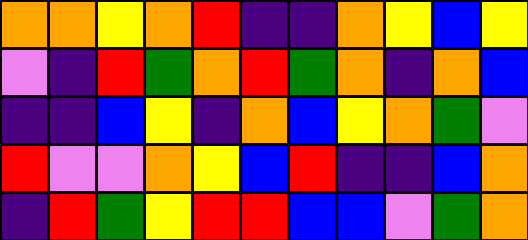[["orange", "orange", "yellow", "orange", "red", "indigo", "indigo", "orange", "yellow", "blue", "yellow"], ["violet", "indigo", "red", "green", "orange", "red", "green", "orange", "indigo", "orange", "blue"], ["indigo", "indigo", "blue", "yellow", "indigo", "orange", "blue", "yellow", "orange", "green", "violet"], ["red", "violet", "violet", "orange", "yellow", "blue", "red", "indigo", "indigo", "blue", "orange"], ["indigo", "red", "green", "yellow", "red", "red", "blue", "blue", "violet", "green", "orange"]]